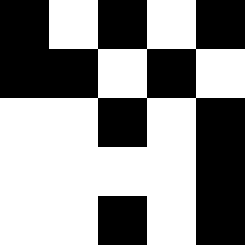[["black", "white", "black", "white", "black"], ["black", "black", "white", "black", "white"], ["white", "white", "black", "white", "black"], ["white", "white", "white", "white", "black"], ["white", "white", "black", "white", "black"]]